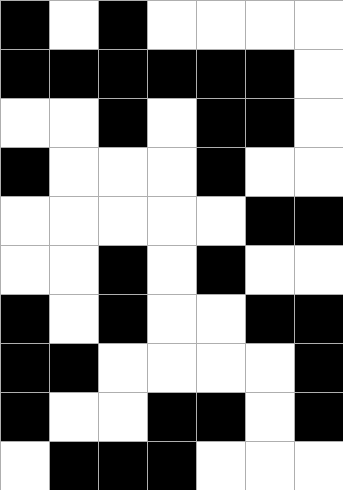[["black", "white", "black", "white", "white", "white", "white"], ["black", "black", "black", "black", "black", "black", "white"], ["white", "white", "black", "white", "black", "black", "white"], ["black", "white", "white", "white", "black", "white", "white"], ["white", "white", "white", "white", "white", "black", "black"], ["white", "white", "black", "white", "black", "white", "white"], ["black", "white", "black", "white", "white", "black", "black"], ["black", "black", "white", "white", "white", "white", "black"], ["black", "white", "white", "black", "black", "white", "black"], ["white", "black", "black", "black", "white", "white", "white"]]